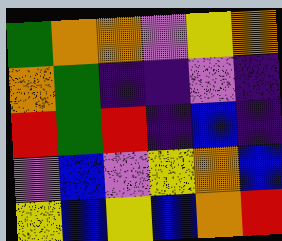[["green", "orange", "orange", "violet", "yellow", "orange"], ["orange", "green", "indigo", "indigo", "violet", "indigo"], ["red", "green", "red", "indigo", "blue", "indigo"], ["violet", "blue", "violet", "yellow", "orange", "blue"], ["yellow", "blue", "yellow", "blue", "orange", "red"]]